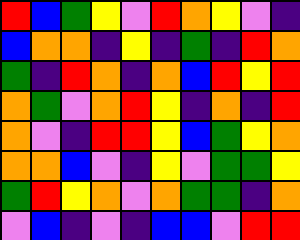[["red", "blue", "green", "yellow", "violet", "red", "orange", "yellow", "violet", "indigo"], ["blue", "orange", "orange", "indigo", "yellow", "indigo", "green", "indigo", "red", "orange"], ["green", "indigo", "red", "orange", "indigo", "orange", "blue", "red", "yellow", "red"], ["orange", "green", "violet", "orange", "red", "yellow", "indigo", "orange", "indigo", "red"], ["orange", "violet", "indigo", "red", "red", "yellow", "blue", "green", "yellow", "orange"], ["orange", "orange", "blue", "violet", "indigo", "yellow", "violet", "green", "green", "yellow"], ["green", "red", "yellow", "orange", "violet", "orange", "green", "green", "indigo", "orange"], ["violet", "blue", "indigo", "violet", "indigo", "blue", "blue", "violet", "red", "red"]]